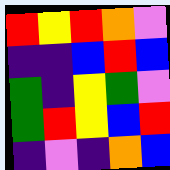[["red", "yellow", "red", "orange", "violet"], ["indigo", "indigo", "blue", "red", "blue"], ["green", "indigo", "yellow", "green", "violet"], ["green", "red", "yellow", "blue", "red"], ["indigo", "violet", "indigo", "orange", "blue"]]